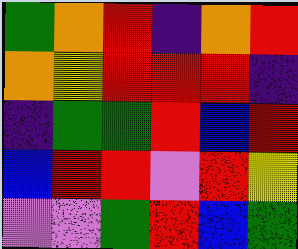[["green", "orange", "red", "indigo", "orange", "red"], ["orange", "yellow", "red", "red", "red", "indigo"], ["indigo", "green", "green", "red", "blue", "red"], ["blue", "red", "red", "violet", "red", "yellow"], ["violet", "violet", "green", "red", "blue", "green"]]